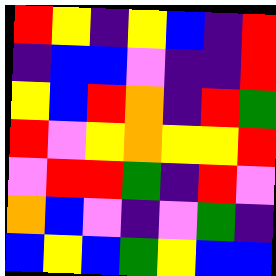[["red", "yellow", "indigo", "yellow", "blue", "indigo", "red"], ["indigo", "blue", "blue", "violet", "indigo", "indigo", "red"], ["yellow", "blue", "red", "orange", "indigo", "red", "green"], ["red", "violet", "yellow", "orange", "yellow", "yellow", "red"], ["violet", "red", "red", "green", "indigo", "red", "violet"], ["orange", "blue", "violet", "indigo", "violet", "green", "indigo"], ["blue", "yellow", "blue", "green", "yellow", "blue", "blue"]]